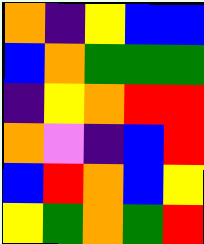[["orange", "indigo", "yellow", "blue", "blue"], ["blue", "orange", "green", "green", "green"], ["indigo", "yellow", "orange", "red", "red"], ["orange", "violet", "indigo", "blue", "red"], ["blue", "red", "orange", "blue", "yellow"], ["yellow", "green", "orange", "green", "red"]]